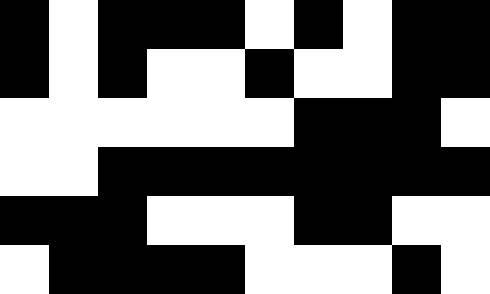[["black", "white", "black", "black", "black", "white", "black", "white", "black", "black"], ["black", "white", "black", "white", "white", "black", "white", "white", "black", "black"], ["white", "white", "white", "white", "white", "white", "black", "black", "black", "white"], ["white", "white", "black", "black", "black", "black", "black", "black", "black", "black"], ["black", "black", "black", "white", "white", "white", "black", "black", "white", "white"], ["white", "black", "black", "black", "black", "white", "white", "white", "black", "white"]]